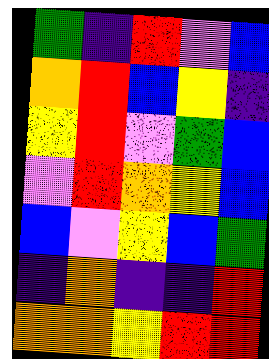[["green", "indigo", "red", "violet", "blue"], ["orange", "red", "blue", "yellow", "indigo"], ["yellow", "red", "violet", "green", "blue"], ["violet", "red", "orange", "yellow", "blue"], ["blue", "violet", "yellow", "blue", "green"], ["indigo", "orange", "indigo", "indigo", "red"], ["orange", "orange", "yellow", "red", "red"]]